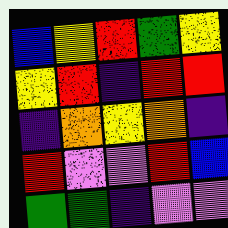[["blue", "yellow", "red", "green", "yellow"], ["yellow", "red", "indigo", "red", "red"], ["indigo", "orange", "yellow", "orange", "indigo"], ["red", "violet", "violet", "red", "blue"], ["green", "green", "indigo", "violet", "violet"]]